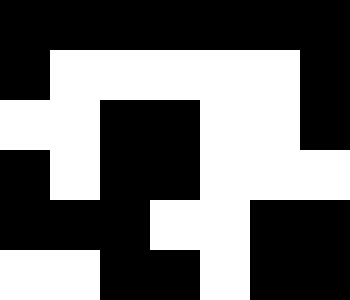[["black", "black", "black", "black", "black", "black", "black"], ["black", "white", "white", "white", "white", "white", "black"], ["white", "white", "black", "black", "white", "white", "black"], ["black", "white", "black", "black", "white", "white", "white"], ["black", "black", "black", "white", "white", "black", "black"], ["white", "white", "black", "black", "white", "black", "black"]]